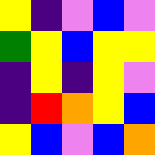[["yellow", "indigo", "violet", "blue", "violet"], ["green", "yellow", "blue", "yellow", "yellow"], ["indigo", "yellow", "indigo", "yellow", "violet"], ["indigo", "red", "orange", "yellow", "blue"], ["yellow", "blue", "violet", "blue", "orange"]]